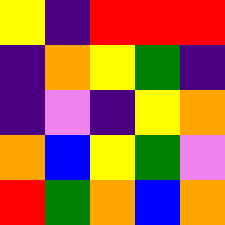[["yellow", "indigo", "red", "red", "red"], ["indigo", "orange", "yellow", "green", "indigo"], ["indigo", "violet", "indigo", "yellow", "orange"], ["orange", "blue", "yellow", "green", "violet"], ["red", "green", "orange", "blue", "orange"]]